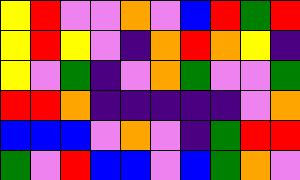[["yellow", "red", "violet", "violet", "orange", "violet", "blue", "red", "green", "red"], ["yellow", "red", "yellow", "violet", "indigo", "orange", "red", "orange", "yellow", "indigo"], ["yellow", "violet", "green", "indigo", "violet", "orange", "green", "violet", "violet", "green"], ["red", "red", "orange", "indigo", "indigo", "indigo", "indigo", "indigo", "violet", "orange"], ["blue", "blue", "blue", "violet", "orange", "violet", "indigo", "green", "red", "red"], ["green", "violet", "red", "blue", "blue", "violet", "blue", "green", "orange", "violet"]]